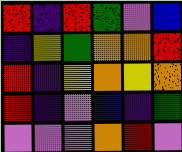[["red", "indigo", "red", "green", "violet", "blue"], ["indigo", "yellow", "green", "orange", "orange", "red"], ["red", "indigo", "yellow", "orange", "yellow", "orange"], ["red", "indigo", "violet", "blue", "indigo", "green"], ["violet", "violet", "violet", "orange", "red", "violet"]]